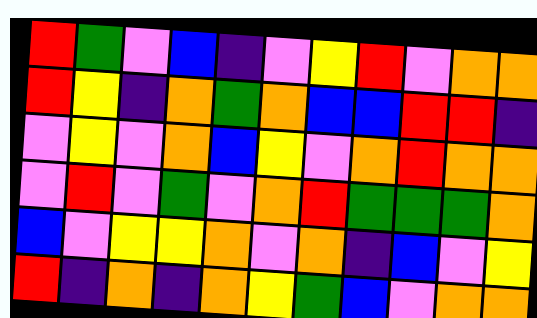[["red", "green", "violet", "blue", "indigo", "violet", "yellow", "red", "violet", "orange", "orange"], ["red", "yellow", "indigo", "orange", "green", "orange", "blue", "blue", "red", "red", "indigo"], ["violet", "yellow", "violet", "orange", "blue", "yellow", "violet", "orange", "red", "orange", "orange"], ["violet", "red", "violet", "green", "violet", "orange", "red", "green", "green", "green", "orange"], ["blue", "violet", "yellow", "yellow", "orange", "violet", "orange", "indigo", "blue", "violet", "yellow"], ["red", "indigo", "orange", "indigo", "orange", "yellow", "green", "blue", "violet", "orange", "orange"]]